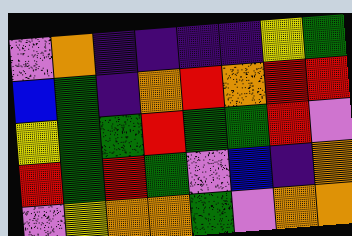[["violet", "orange", "indigo", "indigo", "indigo", "indigo", "yellow", "green"], ["blue", "green", "indigo", "orange", "red", "orange", "red", "red"], ["yellow", "green", "green", "red", "green", "green", "red", "violet"], ["red", "green", "red", "green", "violet", "blue", "indigo", "orange"], ["violet", "yellow", "orange", "orange", "green", "violet", "orange", "orange"]]